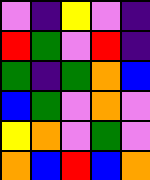[["violet", "indigo", "yellow", "violet", "indigo"], ["red", "green", "violet", "red", "indigo"], ["green", "indigo", "green", "orange", "blue"], ["blue", "green", "violet", "orange", "violet"], ["yellow", "orange", "violet", "green", "violet"], ["orange", "blue", "red", "blue", "orange"]]